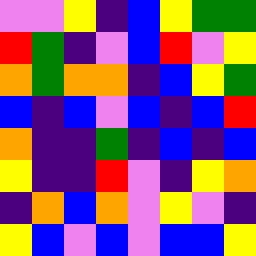[["violet", "violet", "yellow", "indigo", "blue", "yellow", "green", "green"], ["red", "green", "indigo", "violet", "blue", "red", "violet", "yellow"], ["orange", "green", "orange", "orange", "indigo", "blue", "yellow", "green"], ["blue", "indigo", "blue", "violet", "blue", "indigo", "blue", "red"], ["orange", "indigo", "indigo", "green", "indigo", "blue", "indigo", "blue"], ["yellow", "indigo", "indigo", "red", "violet", "indigo", "yellow", "orange"], ["indigo", "orange", "blue", "orange", "violet", "yellow", "violet", "indigo"], ["yellow", "blue", "violet", "blue", "violet", "blue", "blue", "yellow"]]